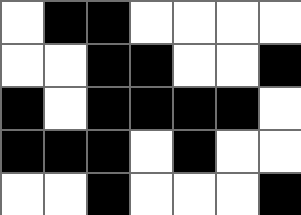[["white", "black", "black", "white", "white", "white", "white"], ["white", "white", "black", "black", "white", "white", "black"], ["black", "white", "black", "black", "black", "black", "white"], ["black", "black", "black", "white", "black", "white", "white"], ["white", "white", "black", "white", "white", "white", "black"]]